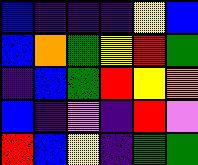[["blue", "indigo", "indigo", "indigo", "yellow", "blue"], ["blue", "orange", "green", "yellow", "red", "green"], ["indigo", "blue", "green", "red", "yellow", "orange"], ["blue", "indigo", "violet", "indigo", "red", "violet"], ["red", "blue", "yellow", "indigo", "green", "green"]]